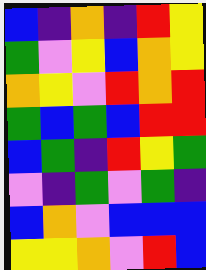[["blue", "indigo", "orange", "indigo", "red", "yellow"], ["green", "violet", "yellow", "blue", "orange", "yellow"], ["orange", "yellow", "violet", "red", "orange", "red"], ["green", "blue", "green", "blue", "red", "red"], ["blue", "green", "indigo", "red", "yellow", "green"], ["violet", "indigo", "green", "violet", "green", "indigo"], ["blue", "orange", "violet", "blue", "blue", "blue"], ["yellow", "yellow", "orange", "violet", "red", "blue"]]